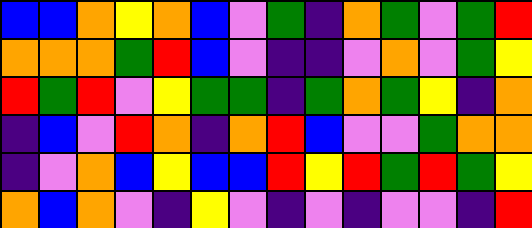[["blue", "blue", "orange", "yellow", "orange", "blue", "violet", "green", "indigo", "orange", "green", "violet", "green", "red"], ["orange", "orange", "orange", "green", "red", "blue", "violet", "indigo", "indigo", "violet", "orange", "violet", "green", "yellow"], ["red", "green", "red", "violet", "yellow", "green", "green", "indigo", "green", "orange", "green", "yellow", "indigo", "orange"], ["indigo", "blue", "violet", "red", "orange", "indigo", "orange", "red", "blue", "violet", "violet", "green", "orange", "orange"], ["indigo", "violet", "orange", "blue", "yellow", "blue", "blue", "red", "yellow", "red", "green", "red", "green", "yellow"], ["orange", "blue", "orange", "violet", "indigo", "yellow", "violet", "indigo", "violet", "indigo", "violet", "violet", "indigo", "red"]]